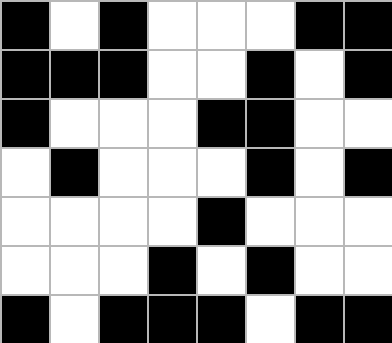[["black", "white", "black", "white", "white", "white", "black", "black"], ["black", "black", "black", "white", "white", "black", "white", "black"], ["black", "white", "white", "white", "black", "black", "white", "white"], ["white", "black", "white", "white", "white", "black", "white", "black"], ["white", "white", "white", "white", "black", "white", "white", "white"], ["white", "white", "white", "black", "white", "black", "white", "white"], ["black", "white", "black", "black", "black", "white", "black", "black"]]